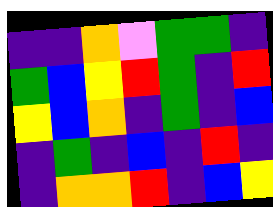[["indigo", "indigo", "orange", "violet", "green", "green", "indigo"], ["green", "blue", "yellow", "red", "green", "indigo", "red"], ["yellow", "blue", "orange", "indigo", "green", "indigo", "blue"], ["indigo", "green", "indigo", "blue", "indigo", "red", "indigo"], ["indigo", "orange", "orange", "red", "indigo", "blue", "yellow"]]